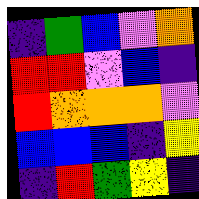[["indigo", "green", "blue", "violet", "orange"], ["red", "red", "violet", "blue", "indigo"], ["red", "orange", "orange", "orange", "violet"], ["blue", "blue", "blue", "indigo", "yellow"], ["indigo", "red", "green", "yellow", "indigo"]]